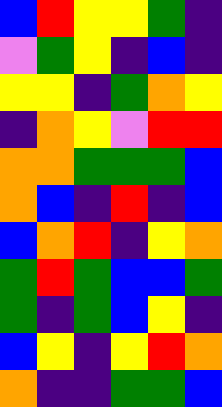[["blue", "red", "yellow", "yellow", "green", "indigo"], ["violet", "green", "yellow", "indigo", "blue", "indigo"], ["yellow", "yellow", "indigo", "green", "orange", "yellow"], ["indigo", "orange", "yellow", "violet", "red", "red"], ["orange", "orange", "green", "green", "green", "blue"], ["orange", "blue", "indigo", "red", "indigo", "blue"], ["blue", "orange", "red", "indigo", "yellow", "orange"], ["green", "red", "green", "blue", "blue", "green"], ["green", "indigo", "green", "blue", "yellow", "indigo"], ["blue", "yellow", "indigo", "yellow", "red", "orange"], ["orange", "indigo", "indigo", "green", "green", "blue"]]